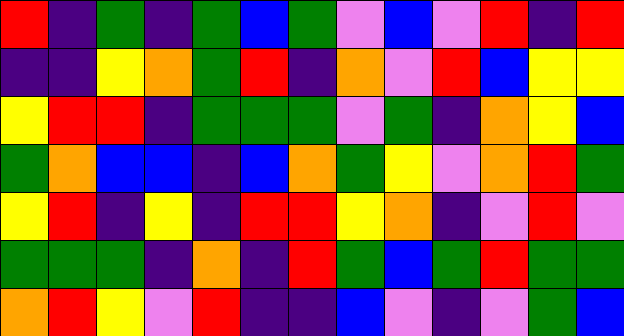[["red", "indigo", "green", "indigo", "green", "blue", "green", "violet", "blue", "violet", "red", "indigo", "red"], ["indigo", "indigo", "yellow", "orange", "green", "red", "indigo", "orange", "violet", "red", "blue", "yellow", "yellow"], ["yellow", "red", "red", "indigo", "green", "green", "green", "violet", "green", "indigo", "orange", "yellow", "blue"], ["green", "orange", "blue", "blue", "indigo", "blue", "orange", "green", "yellow", "violet", "orange", "red", "green"], ["yellow", "red", "indigo", "yellow", "indigo", "red", "red", "yellow", "orange", "indigo", "violet", "red", "violet"], ["green", "green", "green", "indigo", "orange", "indigo", "red", "green", "blue", "green", "red", "green", "green"], ["orange", "red", "yellow", "violet", "red", "indigo", "indigo", "blue", "violet", "indigo", "violet", "green", "blue"]]